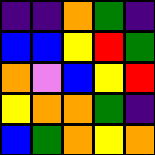[["indigo", "indigo", "orange", "green", "indigo"], ["blue", "blue", "yellow", "red", "green"], ["orange", "violet", "blue", "yellow", "red"], ["yellow", "orange", "orange", "green", "indigo"], ["blue", "green", "orange", "yellow", "orange"]]